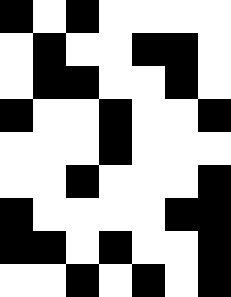[["black", "white", "black", "white", "white", "white", "white"], ["white", "black", "white", "white", "black", "black", "white"], ["white", "black", "black", "white", "white", "black", "white"], ["black", "white", "white", "black", "white", "white", "black"], ["white", "white", "white", "black", "white", "white", "white"], ["white", "white", "black", "white", "white", "white", "black"], ["black", "white", "white", "white", "white", "black", "black"], ["black", "black", "white", "black", "white", "white", "black"], ["white", "white", "black", "white", "black", "white", "black"]]